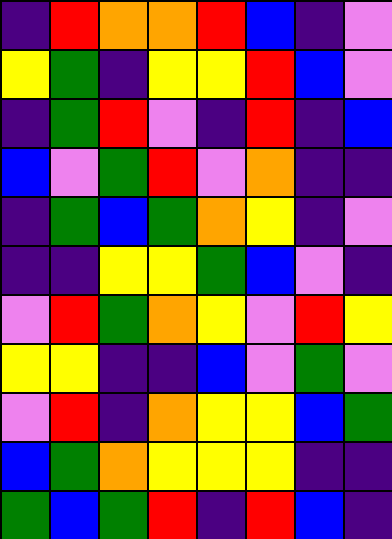[["indigo", "red", "orange", "orange", "red", "blue", "indigo", "violet"], ["yellow", "green", "indigo", "yellow", "yellow", "red", "blue", "violet"], ["indigo", "green", "red", "violet", "indigo", "red", "indigo", "blue"], ["blue", "violet", "green", "red", "violet", "orange", "indigo", "indigo"], ["indigo", "green", "blue", "green", "orange", "yellow", "indigo", "violet"], ["indigo", "indigo", "yellow", "yellow", "green", "blue", "violet", "indigo"], ["violet", "red", "green", "orange", "yellow", "violet", "red", "yellow"], ["yellow", "yellow", "indigo", "indigo", "blue", "violet", "green", "violet"], ["violet", "red", "indigo", "orange", "yellow", "yellow", "blue", "green"], ["blue", "green", "orange", "yellow", "yellow", "yellow", "indigo", "indigo"], ["green", "blue", "green", "red", "indigo", "red", "blue", "indigo"]]